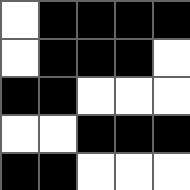[["white", "black", "black", "black", "black"], ["white", "black", "black", "black", "white"], ["black", "black", "white", "white", "white"], ["white", "white", "black", "black", "black"], ["black", "black", "white", "white", "white"]]